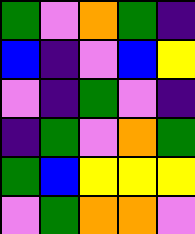[["green", "violet", "orange", "green", "indigo"], ["blue", "indigo", "violet", "blue", "yellow"], ["violet", "indigo", "green", "violet", "indigo"], ["indigo", "green", "violet", "orange", "green"], ["green", "blue", "yellow", "yellow", "yellow"], ["violet", "green", "orange", "orange", "violet"]]